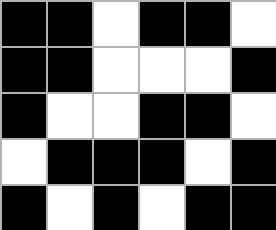[["black", "black", "white", "black", "black", "white"], ["black", "black", "white", "white", "white", "black"], ["black", "white", "white", "black", "black", "white"], ["white", "black", "black", "black", "white", "black"], ["black", "white", "black", "white", "black", "black"]]